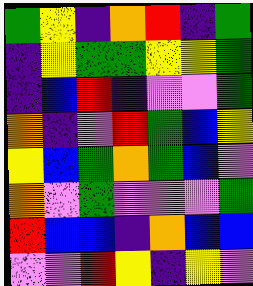[["green", "yellow", "indigo", "orange", "red", "indigo", "green"], ["indigo", "yellow", "green", "green", "yellow", "yellow", "green"], ["indigo", "blue", "red", "indigo", "violet", "violet", "green"], ["orange", "indigo", "violet", "red", "green", "blue", "yellow"], ["yellow", "blue", "green", "orange", "green", "blue", "violet"], ["orange", "violet", "green", "violet", "violet", "violet", "green"], ["red", "blue", "blue", "indigo", "orange", "blue", "blue"], ["violet", "violet", "red", "yellow", "indigo", "yellow", "violet"]]